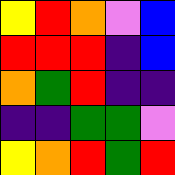[["yellow", "red", "orange", "violet", "blue"], ["red", "red", "red", "indigo", "blue"], ["orange", "green", "red", "indigo", "indigo"], ["indigo", "indigo", "green", "green", "violet"], ["yellow", "orange", "red", "green", "red"]]